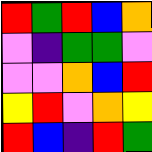[["red", "green", "red", "blue", "orange"], ["violet", "indigo", "green", "green", "violet"], ["violet", "violet", "orange", "blue", "red"], ["yellow", "red", "violet", "orange", "yellow"], ["red", "blue", "indigo", "red", "green"]]